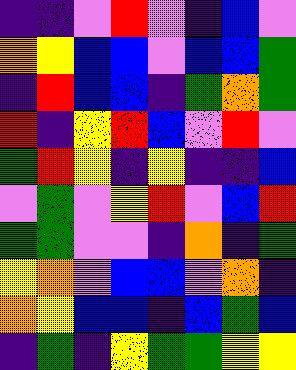[["indigo", "indigo", "violet", "red", "violet", "indigo", "blue", "violet"], ["orange", "yellow", "blue", "blue", "violet", "blue", "blue", "green"], ["indigo", "red", "blue", "blue", "indigo", "green", "orange", "green"], ["red", "indigo", "yellow", "red", "blue", "violet", "red", "violet"], ["green", "red", "yellow", "indigo", "yellow", "indigo", "indigo", "blue"], ["violet", "green", "violet", "yellow", "red", "violet", "blue", "red"], ["green", "green", "violet", "violet", "indigo", "orange", "indigo", "green"], ["yellow", "orange", "violet", "blue", "blue", "violet", "orange", "indigo"], ["orange", "yellow", "blue", "blue", "indigo", "blue", "green", "blue"], ["indigo", "green", "indigo", "yellow", "green", "green", "yellow", "yellow"]]